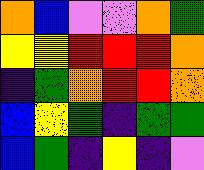[["orange", "blue", "violet", "violet", "orange", "green"], ["yellow", "yellow", "red", "red", "red", "orange"], ["indigo", "green", "orange", "red", "red", "orange"], ["blue", "yellow", "green", "indigo", "green", "green"], ["blue", "green", "indigo", "yellow", "indigo", "violet"]]